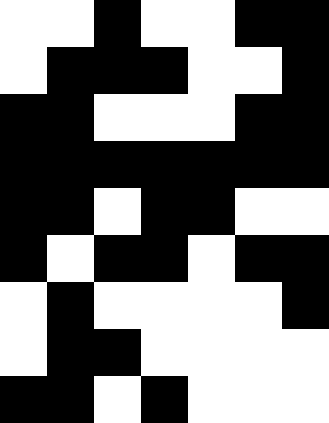[["white", "white", "black", "white", "white", "black", "black"], ["white", "black", "black", "black", "white", "white", "black"], ["black", "black", "white", "white", "white", "black", "black"], ["black", "black", "black", "black", "black", "black", "black"], ["black", "black", "white", "black", "black", "white", "white"], ["black", "white", "black", "black", "white", "black", "black"], ["white", "black", "white", "white", "white", "white", "black"], ["white", "black", "black", "white", "white", "white", "white"], ["black", "black", "white", "black", "white", "white", "white"]]